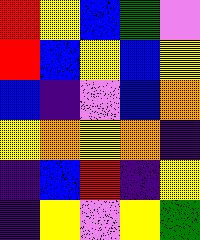[["red", "yellow", "blue", "green", "violet"], ["red", "blue", "yellow", "blue", "yellow"], ["blue", "indigo", "violet", "blue", "orange"], ["yellow", "orange", "yellow", "orange", "indigo"], ["indigo", "blue", "red", "indigo", "yellow"], ["indigo", "yellow", "violet", "yellow", "green"]]